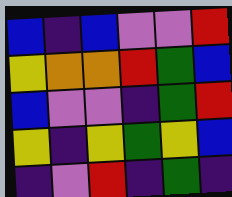[["blue", "indigo", "blue", "violet", "violet", "red"], ["yellow", "orange", "orange", "red", "green", "blue"], ["blue", "violet", "violet", "indigo", "green", "red"], ["yellow", "indigo", "yellow", "green", "yellow", "blue"], ["indigo", "violet", "red", "indigo", "green", "indigo"]]